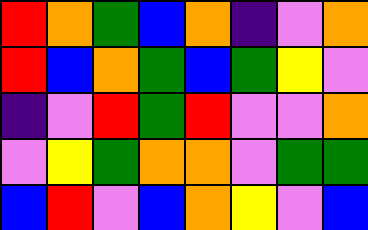[["red", "orange", "green", "blue", "orange", "indigo", "violet", "orange"], ["red", "blue", "orange", "green", "blue", "green", "yellow", "violet"], ["indigo", "violet", "red", "green", "red", "violet", "violet", "orange"], ["violet", "yellow", "green", "orange", "orange", "violet", "green", "green"], ["blue", "red", "violet", "blue", "orange", "yellow", "violet", "blue"]]